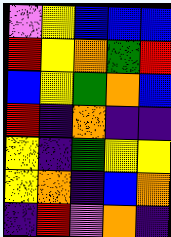[["violet", "yellow", "blue", "blue", "blue"], ["red", "yellow", "orange", "green", "red"], ["blue", "yellow", "green", "orange", "blue"], ["red", "indigo", "orange", "indigo", "indigo"], ["yellow", "indigo", "green", "yellow", "yellow"], ["yellow", "orange", "indigo", "blue", "orange"], ["indigo", "red", "violet", "orange", "indigo"]]